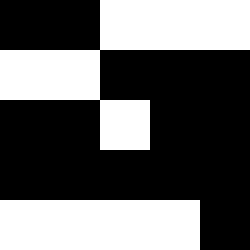[["black", "black", "white", "white", "white"], ["white", "white", "black", "black", "black"], ["black", "black", "white", "black", "black"], ["black", "black", "black", "black", "black"], ["white", "white", "white", "white", "black"]]